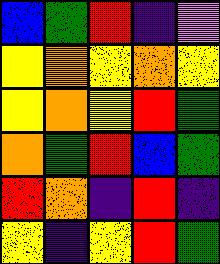[["blue", "green", "red", "indigo", "violet"], ["yellow", "orange", "yellow", "orange", "yellow"], ["yellow", "orange", "yellow", "red", "green"], ["orange", "green", "red", "blue", "green"], ["red", "orange", "indigo", "red", "indigo"], ["yellow", "indigo", "yellow", "red", "green"]]